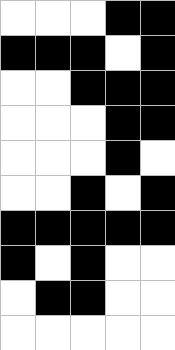[["white", "white", "white", "black", "black"], ["black", "black", "black", "white", "black"], ["white", "white", "black", "black", "black"], ["white", "white", "white", "black", "black"], ["white", "white", "white", "black", "white"], ["white", "white", "black", "white", "black"], ["black", "black", "black", "black", "black"], ["black", "white", "black", "white", "white"], ["white", "black", "black", "white", "white"], ["white", "white", "white", "white", "white"]]